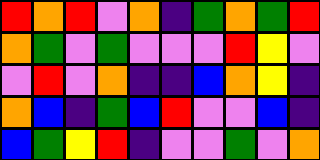[["red", "orange", "red", "violet", "orange", "indigo", "green", "orange", "green", "red"], ["orange", "green", "violet", "green", "violet", "violet", "violet", "red", "yellow", "violet"], ["violet", "red", "violet", "orange", "indigo", "indigo", "blue", "orange", "yellow", "indigo"], ["orange", "blue", "indigo", "green", "blue", "red", "violet", "violet", "blue", "indigo"], ["blue", "green", "yellow", "red", "indigo", "violet", "violet", "green", "violet", "orange"]]